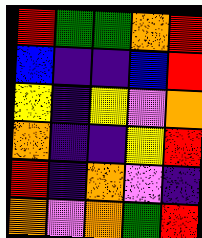[["red", "green", "green", "orange", "red"], ["blue", "indigo", "indigo", "blue", "red"], ["yellow", "indigo", "yellow", "violet", "orange"], ["orange", "indigo", "indigo", "yellow", "red"], ["red", "indigo", "orange", "violet", "indigo"], ["orange", "violet", "orange", "green", "red"]]